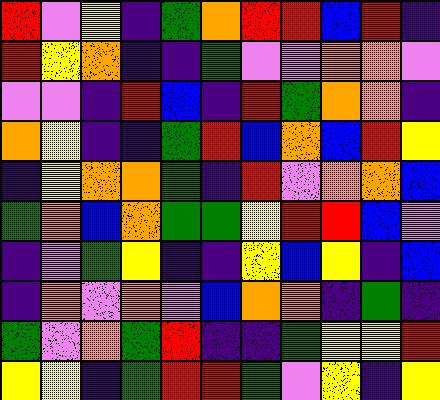[["red", "violet", "yellow", "indigo", "green", "orange", "red", "red", "blue", "red", "indigo"], ["red", "yellow", "orange", "indigo", "indigo", "green", "violet", "violet", "orange", "orange", "violet"], ["violet", "violet", "indigo", "red", "blue", "indigo", "red", "green", "orange", "orange", "indigo"], ["orange", "yellow", "indigo", "indigo", "green", "red", "blue", "orange", "blue", "red", "yellow"], ["indigo", "yellow", "orange", "orange", "green", "indigo", "red", "violet", "orange", "orange", "blue"], ["green", "orange", "blue", "orange", "green", "green", "yellow", "red", "red", "blue", "violet"], ["indigo", "violet", "green", "yellow", "indigo", "indigo", "yellow", "blue", "yellow", "indigo", "blue"], ["indigo", "orange", "violet", "orange", "violet", "blue", "orange", "orange", "indigo", "green", "indigo"], ["green", "violet", "orange", "green", "red", "indigo", "indigo", "green", "yellow", "yellow", "red"], ["yellow", "yellow", "indigo", "green", "red", "red", "green", "violet", "yellow", "indigo", "yellow"]]